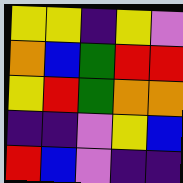[["yellow", "yellow", "indigo", "yellow", "violet"], ["orange", "blue", "green", "red", "red"], ["yellow", "red", "green", "orange", "orange"], ["indigo", "indigo", "violet", "yellow", "blue"], ["red", "blue", "violet", "indigo", "indigo"]]